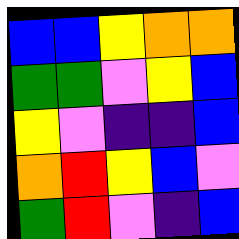[["blue", "blue", "yellow", "orange", "orange"], ["green", "green", "violet", "yellow", "blue"], ["yellow", "violet", "indigo", "indigo", "blue"], ["orange", "red", "yellow", "blue", "violet"], ["green", "red", "violet", "indigo", "blue"]]